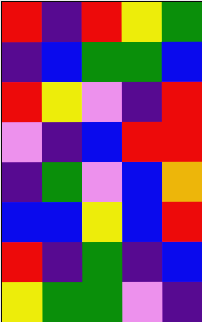[["red", "indigo", "red", "yellow", "green"], ["indigo", "blue", "green", "green", "blue"], ["red", "yellow", "violet", "indigo", "red"], ["violet", "indigo", "blue", "red", "red"], ["indigo", "green", "violet", "blue", "orange"], ["blue", "blue", "yellow", "blue", "red"], ["red", "indigo", "green", "indigo", "blue"], ["yellow", "green", "green", "violet", "indigo"]]